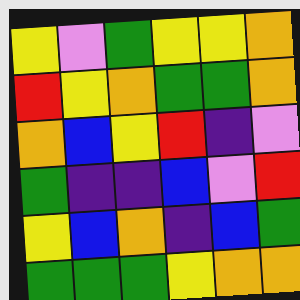[["yellow", "violet", "green", "yellow", "yellow", "orange"], ["red", "yellow", "orange", "green", "green", "orange"], ["orange", "blue", "yellow", "red", "indigo", "violet"], ["green", "indigo", "indigo", "blue", "violet", "red"], ["yellow", "blue", "orange", "indigo", "blue", "green"], ["green", "green", "green", "yellow", "orange", "orange"]]